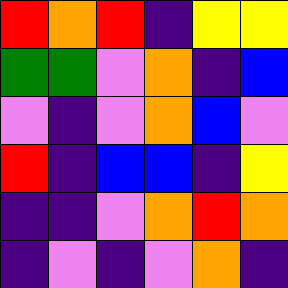[["red", "orange", "red", "indigo", "yellow", "yellow"], ["green", "green", "violet", "orange", "indigo", "blue"], ["violet", "indigo", "violet", "orange", "blue", "violet"], ["red", "indigo", "blue", "blue", "indigo", "yellow"], ["indigo", "indigo", "violet", "orange", "red", "orange"], ["indigo", "violet", "indigo", "violet", "orange", "indigo"]]